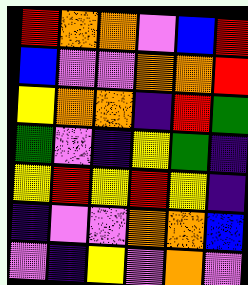[["red", "orange", "orange", "violet", "blue", "red"], ["blue", "violet", "violet", "orange", "orange", "red"], ["yellow", "orange", "orange", "indigo", "red", "green"], ["green", "violet", "indigo", "yellow", "green", "indigo"], ["yellow", "red", "yellow", "red", "yellow", "indigo"], ["indigo", "violet", "violet", "orange", "orange", "blue"], ["violet", "indigo", "yellow", "violet", "orange", "violet"]]